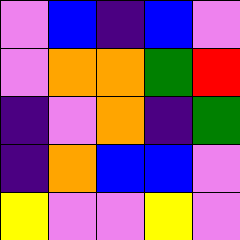[["violet", "blue", "indigo", "blue", "violet"], ["violet", "orange", "orange", "green", "red"], ["indigo", "violet", "orange", "indigo", "green"], ["indigo", "orange", "blue", "blue", "violet"], ["yellow", "violet", "violet", "yellow", "violet"]]